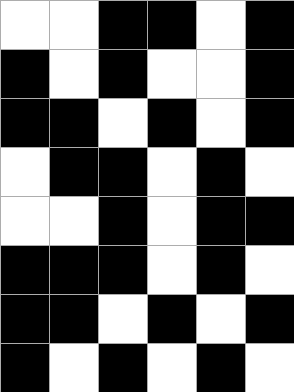[["white", "white", "black", "black", "white", "black"], ["black", "white", "black", "white", "white", "black"], ["black", "black", "white", "black", "white", "black"], ["white", "black", "black", "white", "black", "white"], ["white", "white", "black", "white", "black", "black"], ["black", "black", "black", "white", "black", "white"], ["black", "black", "white", "black", "white", "black"], ["black", "white", "black", "white", "black", "white"]]